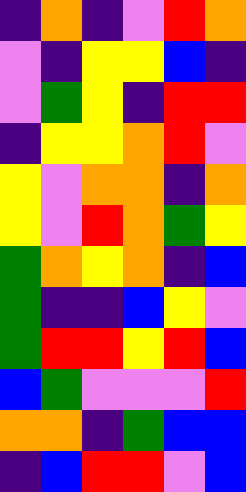[["indigo", "orange", "indigo", "violet", "red", "orange"], ["violet", "indigo", "yellow", "yellow", "blue", "indigo"], ["violet", "green", "yellow", "indigo", "red", "red"], ["indigo", "yellow", "yellow", "orange", "red", "violet"], ["yellow", "violet", "orange", "orange", "indigo", "orange"], ["yellow", "violet", "red", "orange", "green", "yellow"], ["green", "orange", "yellow", "orange", "indigo", "blue"], ["green", "indigo", "indigo", "blue", "yellow", "violet"], ["green", "red", "red", "yellow", "red", "blue"], ["blue", "green", "violet", "violet", "violet", "red"], ["orange", "orange", "indigo", "green", "blue", "blue"], ["indigo", "blue", "red", "red", "violet", "blue"]]